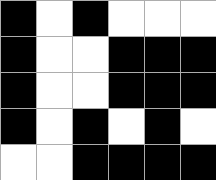[["black", "white", "black", "white", "white", "white"], ["black", "white", "white", "black", "black", "black"], ["black", "white", "white", "black", "black", "black"], ["black", "white", "black", "white", "black", "white"], ["white", "white", "black", "black", "black", "black"]]